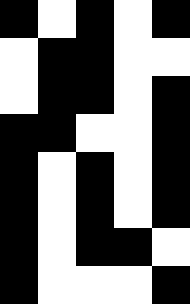[["black", "white", "black", "white", "black"], ["white", "black", "black", "white", "white"], ["white", "black", "black", "white", "black"], ["black", "black", "white", "white", "black"], ["black", "white", "black", "white", "black"], ["black", "white", "black", "white", "black"], ["black", "white", "black", "black", "white"], ["black", "white", "white", "white", "black"]]